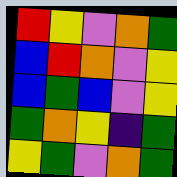[["red", "yellow", "violet", "orange", "green"], ["blue", "red", "orange", "violet", "yellow"], ["blue", "green", "blue", "violet", "yellow"], ["green", "orange", "yellow", "indigo", "green"], ["yellow", "green", "violet", "orange", "green"]]